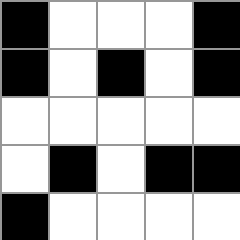[["black", "white", "white", "white", "black"], ["black", "white", "black", "white", "black"], ["white", "white", "white", "white", "white"], ["white", "black", "white", "black", "black"], ["black", "white", "white", "white", "white"]]